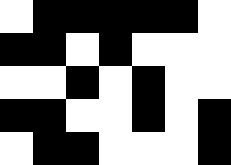[["white", "black", "black", "black", "black", "black", "white"], ["black", "black", "white", "black", "white", "white", "white"], ["white", "white", "black", "white", "black", "white", "white"], ["black", "black", "white", "white", "black", "white", "black"], ["white", "black", "black", "white", "white", "white", "black"]]